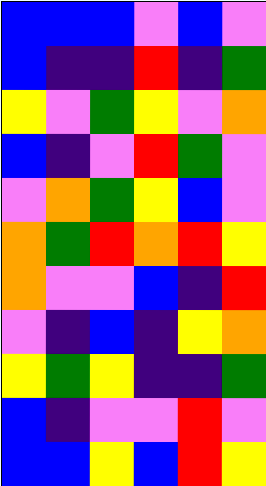[["blue", "blue", "blue", "violet", "blue", "violet"], ["blue", "indigo", "indigo", "red", "indigo", "green"], ["yellow", "violet", "green", "yellow", "violet", "orange"], ["blue", "indigo", "violet", "red", "green", "violet"], ["violet", "orange", "green", "yellow", "blue", "violet"], ["orange", "green", "red", "orange", "red", "yellow"], ["orange", "violet", "violet", "blue", "indigo", "red"], ["violet", "indigo", "blue", "indigo", "yellow", "orange"], ["yellow", "green", "yellow", "indigo", "indigo", "green"], ["blue", "indigo", "violet", "violet", "red", "violet"], ["blue", "blue", "yellow", "blue", "red", "yellow"]]